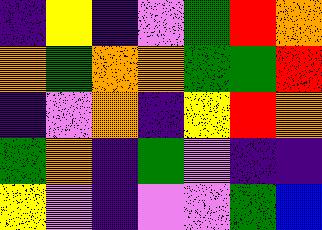[["indigo", "yellow", "indigo", "violet", "green", "red", "orange"], ["orange", "green", "orange", "orange", "green", "green", "red"], ["indigo", "violet", "orange", "indigo", "yellow", "red", "orange"], ["green", "orange", "indigo", "green", "violet", "indigo", "indigo"], ["yellow", "violet", "indigo", "violet", "violet", "green", "blue"]]